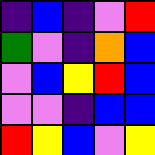[["indigo", "blue", "indigo", "violet", "red"], ["green", "violet", "indigo", "orange", "blue"], ["violet", "blue", "yellow", "red", "blue"], ["violet", "violet", "indigo", "blue", "blue"], ["red", "yellow", "blue", "violet", "yellow"]]